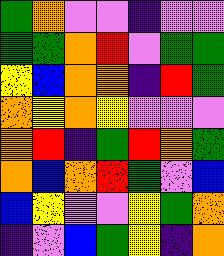[["green", "orange", "violet", "violet", "indigo", "violet", "violet"], ["green", "green", "orange", "red", "violet", "green", "green"], ["yellow", "blue", "orange", "orange", "indigo", "red", "green"], ["orange", "yellow", "orange", "yellow", "violet", "violet", "violet"], ["orange", "red", "indigo", "green", "red", "orange", "green"], ["orange", "blue", "orange", "red", "green", "violet", "blue"], ["blue", "yellow", "violet", "violet", "yellow", "green", "orange"], ["indigo", "violet", "blue", "green", "yellow", "indigo", "orange"]]